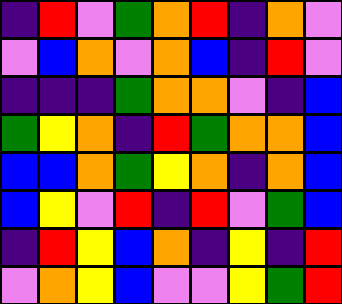[["indigo", "red", "violet", "green", "orange", "red", "indigo", "orange", "violet"], ["violet", "blue", "orange", "violet", "orange", "blue", "indigo", "red", "violet"], ["indigo", "indigo", "indigo", "green", "orange", "orange", "violet", "indigo", "blue"], ["green", "yellow", "orange", "indigo", "red", "green", "orange", "orange", "blue"], ["blue", "blue", "orange", "green", "yellow", "orange", "indigo", "orange", "blue"], ["blue", "yellow", "violet", "red", "indigo", "red", "violet", "green", "blue"], ["indigo", "red", "yellow", "blue", "orange", "indigo", "yellow", "indigo", "red"], ["violet", "orange", "yellow", "blue", "violet", "violet", "yellow", "green", "red"]]